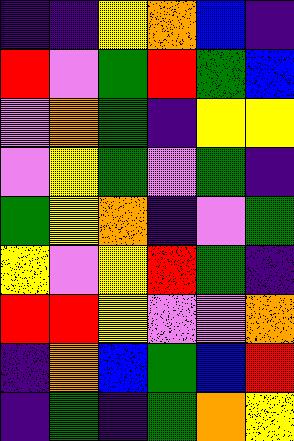[["indigo", "indigo", "yellow", "orange", "blue", "indigo"], ["red", "violet", "green", "red", "green", "blue"], ["violet", "orange", "green", "indigo", "yellow", "yellow"], ["violet", "yellow", "green", "violet", "green", "indigo"], ["green", "yellow", "orange", "indigo", "violet", "green"], ["yellow", "violet", "yellow", "red", "green", "indigo"], ["red", "red", "yellow", "violet", "violet", "orange"], ["indigo", "orange", "blue", "green", "blue", "red"], ["indigo", "green", "indigo", "green", "orange", "yellow"]]